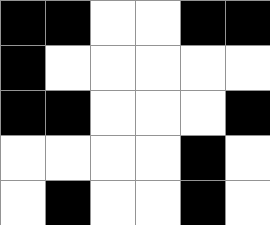[["black", "black", "white", "white", "black", "black"], ["black", "white", "white", "white", "white", "white"], ["black", "black", "white", "white", "white", "black"], ["white", "white", "white", "white", "black", "white"], ["white", "black", "white", "white", "black", "white"]]